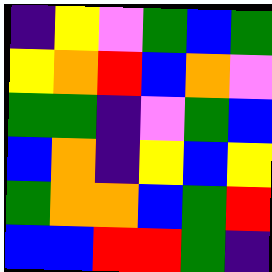[["indigo", "yellow", "violet", "green", "blue", "green"], ["yellow", "orange", "red", "blue", "orange", "violet"], ["green", "green", "indigo", "violet", "green", "blue"], ["blue", "orange", "indigo", "yellow", "blue", "yellow"], ["green", "orange", "orange", "blue", "green", "red"], ["blue", "blue", "red", "red", "green", "indigo"]]